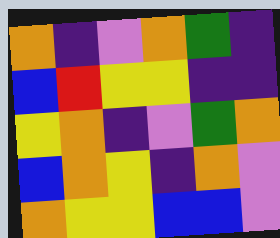[["orange", "indigo", "violet", "orange", "green", "indigo"], ["blue", "red", "yellow", "yellow", "indigo", "indigo"], ["yellow", "orange", "indigo", "violet", "green", "orange"], ["blue", "orange", "yellow", "indigo", "orange", "violet"], ["orange", "yellow", "yellow", "blue", "blue", "violet"]]